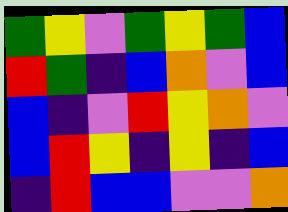[["green", "yellow", "violet", "green", "yellow", "green", "blue"], ["red", "green", "indigo", "blue", "orange", "violet", "blue"], ["blue", "indigo", "violet", "red", "yellow", "orange", "violet"], ["blue", "red", "yellow", "indigo", "yellow", "indigo", "blue"], ["indigo", "red", "blue", "blue", "violet", "violet", "orange"]]